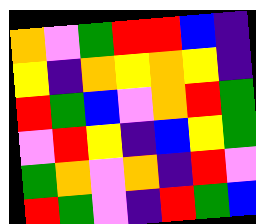[["orange", "violet", "green", "red", "red", "blue", "indigo"], ["yellow", "indigo", "orange", "yellow", "orange", "yellow", "indigo"], ["red", "green", "blue", "violet", "orange", "red", "green"], ["violet", "red", "yellow", "indigo", "blue", "yellow", "green"], ["green", "orange", "violet", "orange", "indigo", "red", "violet"], ["red", "green", "violet", "indigo", "red", "green", "blue"]]